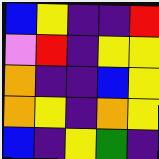[["blue", "yellow", "indigo", "indigo", "red"], ["violet", "red", "indigo", "yellow", "yellow"], ["orange", "indigo", "indigo", "blue", "yellow"], ["orange", "yellow", "indigo", "orange", "yellow"], ["blue", "indigo", "yellow", "green", "indigo"]]